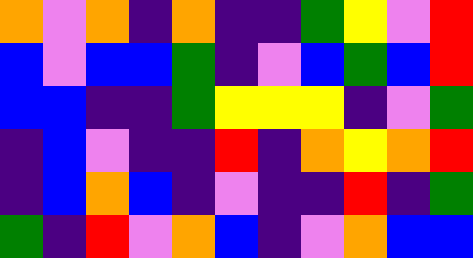[["orange", "violet", "orange", "indigo", "orange", "indigo", "indigo", "green", "yellow", "violet", "red"], ["blue", "violet", "blue", "blue", "green", "indigo", "violet", "blue", "green", "blue", "red"], ["blue", "blue", "indigo", "indigo", "green", "yellow", "yellow", "yellow", "indigo", "violet", "green"], ["indigo", "blue", "violet", "indigo", "indigo", "red", "indigo", "orange", "yellow", "orange", "red"], ["indigo", "blue", "orange", "blue", "indigo", "violet", "indigo", "indigo", "red", "indigo", "green"], ["green", "indigo", "red", "violet", "orange", "blue", "indigo", "violet", "orange", "blue", "blue"]]